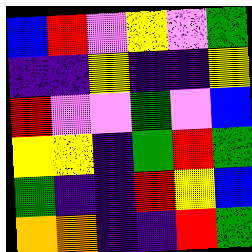[["blue", "red", "violet", "yellow", "violet", "green"], ["indigo", "indigo", "yellow", "indigo", "indigo", "yellow"], ["red", "violet", "violet", "green", "violet", "blue"], ["yellow", "yellow", "indigo", "green", "red", "green"], ["green", "indigo", "indigo", "red", "yellow", "blue"], ["orange", "orange", "indigo", "indigo", "red", "green"]]